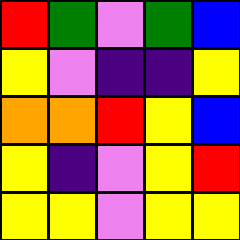[["red", "green", "violet", "green", "blue"], ["yellow", "violet", "indigo", "indigo", "yellow"], ["orange", "orange", "red", "yellow", "blue"], ["yellow", "indigo", "violet", "yellow", "red"], ["yellow", "yellow", "violet", "yellow", "yellow"]]